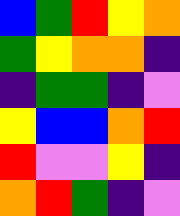[["blue", "green", "red", "yellow", "orange"], ["green", "yellow", "orange", "orange", "indigo"], ["indigo", "green", "green", "indigo", "violet"], ["yellow", "blue", "blue", "orange", "red"], ["red", "violet", "violet", "yellow", "indigo"], ["orange", "red", "green", "indigo", "violet"]]